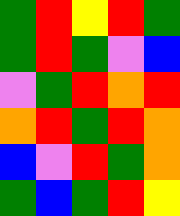[["green", "red", "yellow", "red", "green"], ["green", "red", "green", "violet", "blue"], ["violet", "green", "red", "orange", "red"], ["orange", "red", "green", "red", "orange"], ["blue", "violet", "red", "green", "orange"], ["green", "blue", "green", "red", "yellow"]]